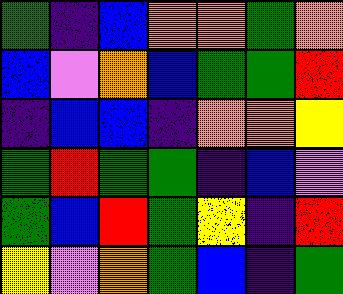[["green", "indigo", "blue", "orange", "orange", "green", "orange"], ["blue", "violet", "orange", "blue", "green", "green", "red"], ["indigo", "blue", "blue", "indigo", "orange", "orange", "yellow"], ["green", "red", "green", "green", "indigo", "blue", "violet"], ["green", "blue", "red", "green", "yellow", "indigo", "red"], ["yellow", "violet", "orange", "green", "blue", "indigo", "green"]]